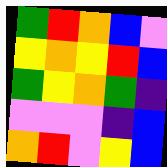[["green", "red", "orange", "blue", "violet"], ["yellow", "orange", "yellow", "red", "blue"], ["green", "yellow", "orange", "green", "indigo"], ["violet", "violet", "violet", "indigo", "blue"], ["orange", "red", "violet", "yellow", "blue"]]